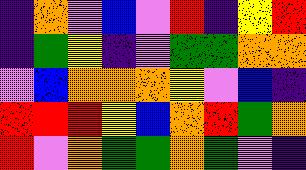[["indigo", "orange", "violet", "blue", "violet", "red", "indigo", "yellow", "red"], ["indigo", "green", "yellow", "indigo", "violet", "green", "green", "orange", "orange"], ["violet", "blue", "orange", "orange", "orange", "yellow", "violet", "blue", "indigo"], ["red", "red", "red", "yellow", "blue", "orange", "red", "green", "orange"], ["red", "violet", "orange", "green", "green", "orange", "green", "violet", "indigo"]]